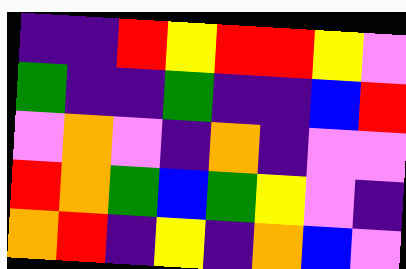[["indigo", "indigo", "red", "yellow", "red", "red", "yellow", "violet"], ["green", "indigo", "indigo", "green", "indigo", "indigo", "blue", "red"], ["violet", "orange", "violet", "indigo", "orange", "indigo", "violet", "violet"], ["red", "orange", "green", "blue", "green", "yellow", "violet", "indigo"], ["orange", "red", "indigo", "yellow", "indigo", "orange", "blue", "violet"]]